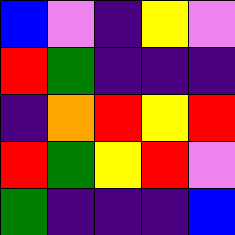[["blue", "violet", "indigo", "yellow", "violet"], ["red", "green", "indigo", "indigo", "indigo"], ["indigo", "orange", "red", "yellow", "red"], ["red", "green", "yellow", "red", "violet"], ["green", "indigo", "indigo", "indigo", "blue"]]